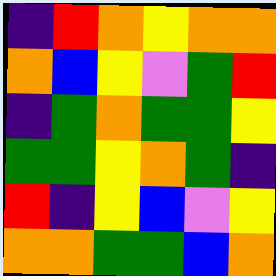[["indigo", "red", "orange", "yellow", "orange", "orange"], ["orange", "blue", "yellow", "violet", "green", "red"], ["indigo", "green", "orange", "green", "green", "yellow"], ["green", "green", "yellow", "orange", "green", "indigo"], ["red", "indigo", "yellow", "blue", "violet", "yellow"], ["orange", "orange", "green", "green", "blue", "orange"]]